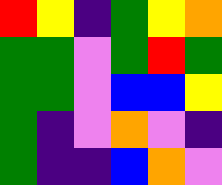[["red", "yellow", "indigo", "green", "yellow", "orange"], ["green", "green", "violet", "green", "red", "green"], ["green", "green", "violet", "blue", "blue", "yellow"], ["green", "indigo", "violet", "orange", "violet", "indigo"], ["green", "indigo", "indigo", "blue", "orange", "violet"]]